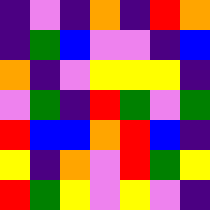[["indigo", "violet", "indigo", "orange", "indigo", "red", "orange"], ["indigo", "green", "blue", "violet", "violet", "indigo", "blue"], ["orange", "indigo", "violet", "yellow", "yellow", "yellow", "indigo"], ["violet", "green", "indigo", "red", "green", "violet", "green"], ["red", "blue", "blue", "orange", "red", "blue", "indigo"], ["yellow", "indigo", "orange", "violet", "red", "green", "yellow"], ["red", "green", "yellow", "violet", "yellow", "violet", "indigo"]]